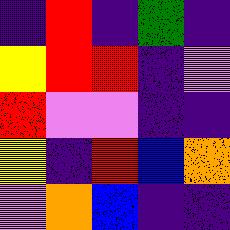[["indigo", "red", "indigo", "green", "indigo"], ["yellow", "red", "red", "indigo", "violet"], ["red", "violet", "violet", "indigo", "indigo"], ["yellow", "indigo", "red", "blue", "orange"], ["violet", "orange", "blue", "indigo", "indigo"]]